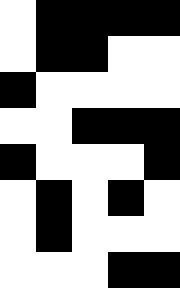[["white", "black", "black", "black", "black"], ["white", "black", "black", "white", "white"], ["black", "white", "white", "white", "white"], ["white", "white", "black", "black", "black"], ["black", "white", "white", "white", "black"], ["white", "black", "white", "black", "white"], ["white", "black", "white", "white", "white"], ["white", "white", "white", "black", "black"]]